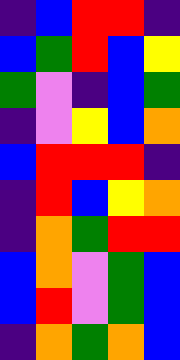[["indigo", "blue", "red", "red", "indigo"], ["blue", "green", "red", "blue", "yellow"], ["green", "violet", "indigo", "blue", "green"], ["indigo", "violet", "yellow", "blue", "orange"], ["blue", "red", "red", "red", "indigo"], ["indigo", "red", "blue", "yellow", "orange"], ["indigo", "orange", "green", "red", "red"], ["blue", "orange", "violet", "green", "blue"], ["blue", "red", "violet", "green", "blue"], ["indigo", "orange", "green", "orange", "blue"]]